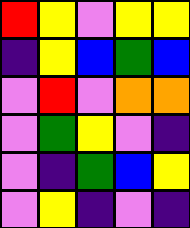[["red", "yellow", "violet", "yellow", "yellow"], ["indigo", "yellow", "blue", "green", "blue"], ["violet", "red", "violet", "orange", "orange"], ["violet", "green", "yellow", "violet", "indigo"], ["violet", "indigo", "green", "blue", "yellow"], ["violet", "yellow", "indigo", "violet", "indigo"]]